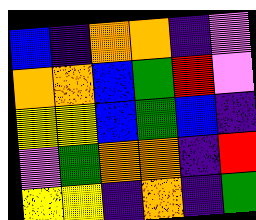[["blue", "indigo", "orange", "orange", "indigo", "violet"], ["orange", "orange", "blue", "green", "red", "violet"], ["yellow", "yellow", "blue", "green", "blue", "indigo"], ["violet", "green", "orange", "orange", "indigo", "red"], ["yellow", "yellow", "indigo", "orange", "indigo", "green"]]